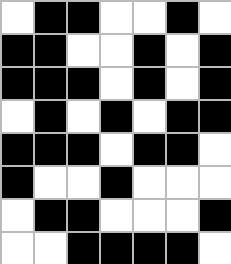[["white", "black", "black", "white", "white", "black", "white"], ["black", "black", "white", "white", "black", "white", "black"], ["black", "black", "black", "white", "black", "white", "black"], ["white", "black", "white", "black", "white", "black", "black"], ["black", "black", "black", "white", "black", "black", "white"], ["black", "white", "white", "black", "white", "white", "white"], ["white", "black", "black", "white", "white", "white", "black"], ["white", "white", "black", "black", "black", "black", "white"]]